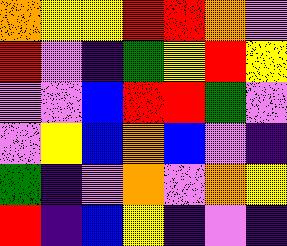[["orange", "yellow", "yellow", "red", "red", "orange", "violet"], ["red", "violet", "indigo", "green", "yellow", "red", "yellow"], ["violet", "violet", "blue", "red", "red", "green", "violet"], ["violet", "yellow", "blue", "orange", "blue", "violet", "indigo"], ["green", "indigo", "violet", "orange", "violet", "orange", "yellow"], ["red", "indigo", "blue", "yellow", "indigo", "violet", "indigo"]]